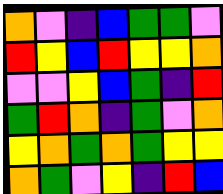[["orange", "violet", "indigo", "blue", "green", "green", "violet"], ["red", "yellow", "blue", "red", "yellow", "yellow", "orange"], ["violet", "violet", "yellow", "blue", "green", "indigo", "red"], ["green", "red", "orange", "indigo", "green", "violet", "orange"], ["yellow", "orange", "green", "orange", "green", "yellow", "yellow"], ["orange", "green", "violet", "yellow", "indigo", "red", "blue"]]